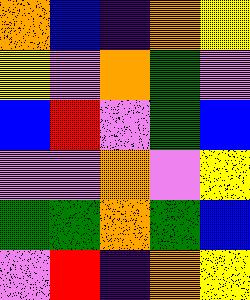[["orange", "blue", "indigo", "orange", "yellow"], ["yellow", "violet", "orange", "green", "violet"], ["blue", "red", "violet", "green", "blue"], ["violet", "violet", "orange", "violet", "yellow"], ["green", "green", "orange", "green", "blue"], ["violet", "red", "indigo", "orange", "yellow"]]